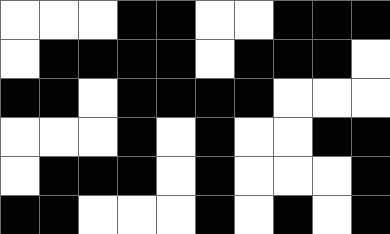[["white", "white", "white", "black", "black", "white", "white", "black", "black", "black"], ["white", "black", "black", "black", "black", "white", "black", "black", "black", "white"], ["black", "black", "white", "black", "black", "black", "black", "white", "white", "white"], ["white", "white", "white", "black", "white", "black", "white", "white", "black", "black"], ["white", "black", "black", "black", "white", "black", "white", "white", "white", "black"], ["black", "black", "white", "white", "white", "black", "white", "black", "white", "black"]]